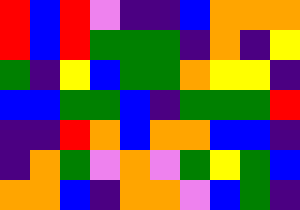[["red", "blue", "red", "violet", "indigo", "indigo", "blue", "orange", "orange", "orange"], ["red", "blue", "red", "green", "green", "green", "indigo", "orange", "indigo", "yellow"], ["green", "indigo", "yellow", "blue", "green", "green", "orange", "yellow", "yellow", "indigo"], ["blue", "blue", "green", "green", "blue", "indigo", "green", "green", "green", "red"], ["indigo", "indigo", "red", "orange", "blue", "orange", "orange", "blue", "blue", "indigo"], ["indigo", "orange", "green", "violet", "orange", "violet", "green", "yellow", "green", "blue"], ["orange", "orange", "blue", "indigo", "orange", "orange", "violet", "blue", "green", "indigo"]]